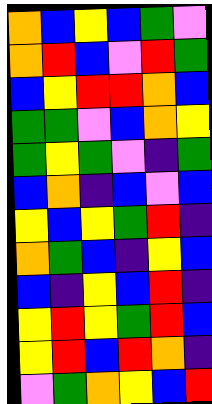[["orange", "blue", "yellow", "blue", "green", "violet"], ["orange", "red", "blue", "violet", "red", "green"], ["blue", "yellow", "red", "red", "orange", "blue"], ["green", "green", "violet", "blue", "orange", "yellow"], ["green", "yellow", "green", "violet", "indigo", "green"], ["blue", "orange", "indigo", "blue", "violet", "blue"], ["yellow", "blue", "yellow", "green", "red", "indigo"], ["orange", "green", "blue", "indigo", "yellow", "blue"], ["blue", "indigo", "yellow", "blue", "red", "indigo"], ["yellow", "red", "yellow", "green", "red", "blue"], ["yellow", "red", "blue", "red", "orange", "indigo"], ["violet", "green", "orange", "yellow", "blue", "red"]]